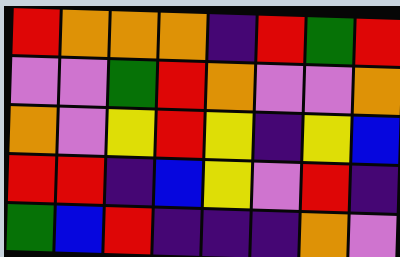[["red", "orange", "orange", "orange", "indigo", "red", "green", "red"], ["violet", "violet", "green", "red", "orange", "violet", "violet", "orange"], ["orange", "violet", "yellow", "red", "yellow", "indigo", "yellow", "blue"], ["red", "red", "indigo", "blue", "yellow", "violet", "red", "indigo"], ["green", "blue", "red", "indigo", "indigo", "indigo", "orange", "violet"]]